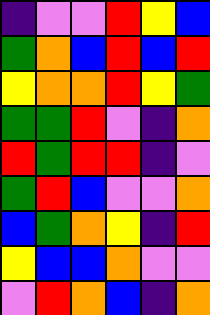[["indigo", "violet", "violet", "red", "yellow", "blue"], ["green", "orange", "blue", "red", "blue", "red"], ["yellow", "orange", "orange", "red", "yellow", "green"], ["green", "green", "red", "violet", "indigo", "orange"], ["red", "green", "red", "red", "indigo", "violet"], ["green", "red", "blue", "violet", "violet", "orange"], ["blue", "green", "orange", "yellow", "indigo", "red"], ["yellow", "blue", "blue", "orange", "violet", "violet"], ["violet", "red", "orange", "blue", "indigo", "orange"]]